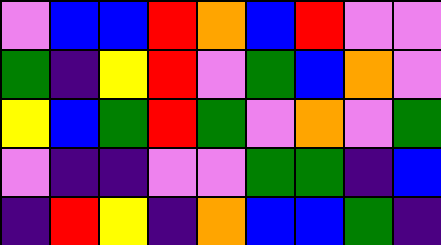[["violet", "blue", "blue", "red", "orange", "blue", "red", "violet", "violet"], ["green", "indigo", "yellow", "red", "violet", "green", "blue", "orange", "violet"], ["yellow", "blue", "green", "red", "green", "violet", "orange", "violet", "green"], ["violet", "indigo", "indigo", "violet", "violet", "green", "green", "indigo", "blue"], ["indigo", "red", "yellow", "indigo", "orange", "blue", "blue", "green", "indigo"]]